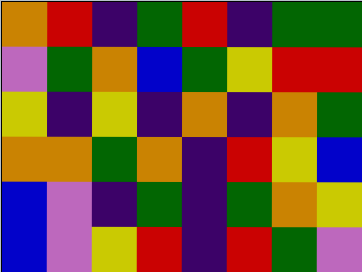[["orange", "red", "indigo", "green", "red", "indigo", "green", "green"], ["violet", "green", "orange", "blue", "green", "yellow", "red", "red"], ["yellow", "indigo", "yellow", "indigo", "orange", "indigo", "orange", "green"], ["orange", "orange", "green", "orange", "indigo", "red", "yellow", "blue"], ["blue", "violet", "indigo", "green", "indigo", "green", "orange", "yellow"], ["blue", "violet", "yellow", "red", "indigo", "red", "green", "violet"]]